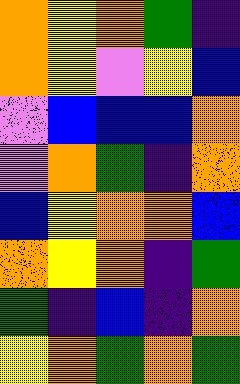[["orange", "yellow", "orange", "green", "indigo"], ["orange", "yellow", "violet", "yellow", "blue"], ["violet", "blue", "blue", "blue", "orange"], ["violet", "orange", "green", "indigo", "orange"], ["blue", "yellow", "orange", "orange", "blue"], ["orange", "yellow", "orange", "indigo", "green"], ["green", "indigo", "blue", "indigo", "orange"], ["yellow", "orange", "green", "orange", "green"]]